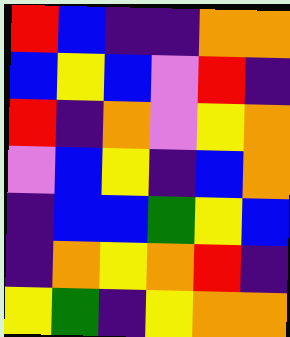[["red", "blue", "indigo", "indigo", "orange", "orange"], ["blue", "yellow", "blue", "violet", "red", "indigo"], ["red", "indigo", "orange", "violet", "yellow", "orange"], ["violet", "blue", "yellow", "indigo", "blue", "orange"], ["indigo", "blue", "blue", "green", "yellow", "blue"], ["indigo", "orange", "yellow", "orange", "red", "indigo"], ["yellow", "green", "indigo", "yellow", "orange", "orange"]]